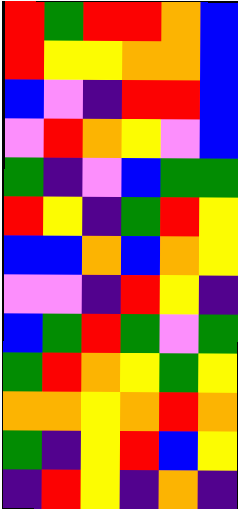[["red", "green", "red", "red", "orange", "blue"], ["red", "yellow", "yellow", "orange", "orange", "blue"], ["blue", "violet", "indigo", "red", "red", "blue"], ["violet", "red", "orange", "yellow", "violet", "blue"], ["green", "indigo", "violet", "blue", "green", "green"], ["red", "yellow", "indigo", "green", "red", "yellow"], ["blue", "blue", "orange", "blue", "orange", "yellow"], ["violet", "violet", "indigo", "red", "yellow", "indigo"], ["blue", "green", "red", "green", "violet", "green"], ["green", "red", "orange", "yellow", "green", "yellow"], ["orange", "orange", "yellow", "orange", "red", "orange"], ["green", "indigo", "yellow", "red", "blue", "yellow"], ["indigo", "red", "yellow", "indigo", "orange", "indigo"]]